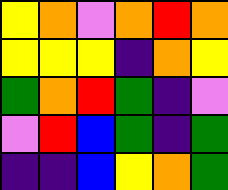[["yellow", "orange", "violet", "orange", "red", "orange"], ["yellow", "yellow", "yellow", "indigo", "orange", "yellow"], ["green", "orange", "red", "green", "indigo", "violet"], ["violet", "red", "blue", "green", "indigo", "green"], ["indigo", "indigo", "blue", "yellow", "orange", "green"]]